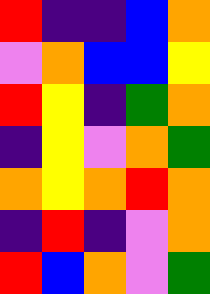[["red", "indigo", "indigo", "blue", "orange"], ["violet", "orange", "blue", "blue", "yellow"], ["red", "yellow", "indigo", "green", "orange"], ["indigo", "yellow", "violet", "orange", "green"], ["orange", "yellow", "orange", "red", "orange"], ["indigo", "red", "indigo", "violet", "orange"], ["red", "blue", "orange", "violet", "green"]]